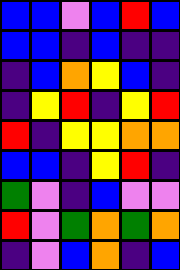[["blue", "blue", "violet", "blue", "red", "blue"], ["blue", "blue", "indigo", "blue", "indigo", "indigo"], ["indigo", "blue", "orange", "yellow", "blue", "indigo"], ["indigo", "yellow", "red", "indigo", "yellow", "red"], ["red", "indigo", "yellow", "yellow", "orange", "orange"], ["blue", "blue", "indigo", "yellow", "red", "indigo"], ["green", "violet", "indigo", "blue", "violet", "violet"], ["red", "violet", "green", "orange", "green", "orange"], ["indigo", "violet", "blue", "orange", "indigo", "blue"]]